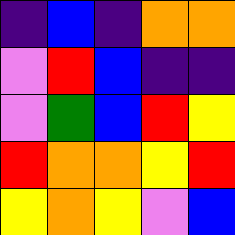[["indigo", "blue", "indigo", "orange", "orange"], ["violet", "red", "blue", "indigo", "indigo"], ["violet", "green", "blue", "red", "yellow"], ["red", "orange", "orange", "yellow", "red"], ["yellow", "orange", "yellow", "violet", "blue"]]